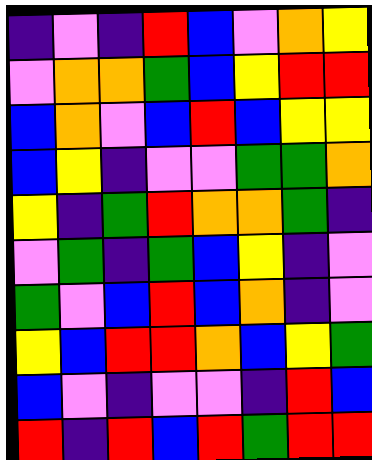[["indigo", "violet", "indigo", "red", "blue", "violet", "orange", "yellow"], ["violet", "orange", "orange", "green", "blue", "yellow", "red", "red"], ["blue", "orange", "violet", "blue", "red", "blue", "yellow", "yellow"], ["blue", "yellow", "indigo", "violet", "violet", "green", "green", "orange"], ["yellow", "indigo", "green", "red", "orange", "orange", "green", "indigo"], ["violet", "green", "indigo", "green", "blue", "yellow", "indigo", "violet"], ["green", "violet", "blue", "red", "blue", "orange", "indigo", "violet"], ["yellow", "blue", "red", "red", "orange", "blue", "yellow", "green"], ["blue", "violet", "indigo", "violet", "violet", "indigo", "red", "blue"], ["red", "indigo", "red", "blue", "red", "green", "red", "red"]]